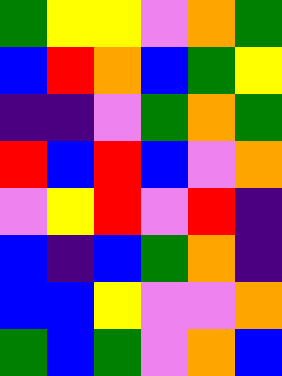[["green", "yellow", "yellow", "violet", "orange", "green"], ["blue", "red", "orange", "blue", "green", "yellow"], ["indigo", "indigo", "violet", "green", "orange", "green"], ["red", "blue", "red", "blue", "violet", "orange"], ["violet", "yellow", "red", "violet", "red", "indigo"], ["blue", "indigo", "blue", "green", "orange", "indigo"], ["blue", "blue", "yellow", "violet", "violet", "orange"], ["green", "blue", "green", "violet", "orange", "blue"]]